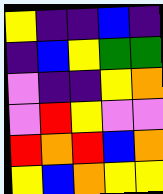[["yellow", "indigo", "indigo", "blue", "indigo"], ["indigo", "blue", "yellow", "green", "green"], ["violet", "indigo", "indigo", "yellow", "orange"], ["violet", "red", "yellow", "violet", "violet"], ["red", "orange", "red", "blue", "orange"], ["yellow", "blue", "orange", "yellow", "yellow"]]